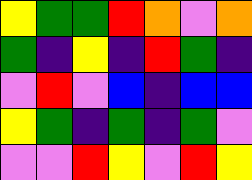[["yellow", "green", "green", "red", "orange", "violet", "orange"], ["green", "indigo", "yellow", "indigo", "red", "green", "indigo"], ["violet", "red", "violet", "blue", "indigo", "blue", "blue"], ["yellow", "green", "indigo", "green", "indigo", "green", "violet"], ["violet", "violet", "red", "yellow", "violet", "red", "yellow"]]